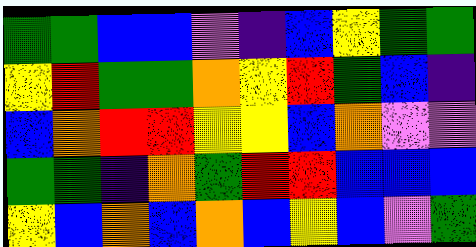[["green", "green", "blue", "blue", "violet", "indigo", "blue", "yellow", "green", "green"], ["yellow", "red", "green", "green", "orange", "yellow", "red", "green", "blue", "indigo"], ["blue", "orange", "red", "red", "yellow", "yellow", "blue", "orange", "violet", "violet"], ["green", "green", "indigo", "orange", "green", "red", "red", "blue", "blue", "blue"], ["yellow", "blue", "orange", "blue", "orange", "blue", "yellow", "blue", "violet", "green"]]